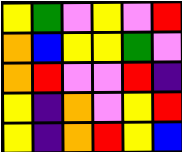[["yellow", "green", "violet", "yellow", "violet", "red"], ["orange", "blue", "yellow", "yellow", "green", "violet"], ["orange", "red", "violet", "violet", "red", "indigo"], ["yellow", "indigo", "orange", "violet", "yellow", "red"], ["yellow", "indigo", "orange", "red", "yellow", "blue"]]